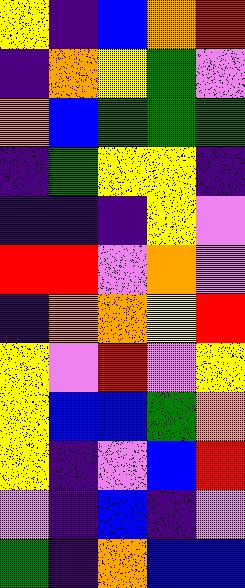[["yellow", "indigo", "blue", "orange", "red"], ["indigo", "orange", "yellow", "green", "violet"], ["orange", "blue", "green", "green", "green"], ["indigo", "green", "yellow", "yellow", "indigo"], ["indigo", "indigo", "indigo", "yellow", "violet"], ["red", "red", "violet", "orange", "violet"], ["indigo", "orange", "orange", "yellow", "red"], ["yellow", "violet", "red", "violet", "yellow"], ["yellow", "blue", "blue", "green", "orange"], ["yellow", "indigo", "violet", "blue", "red"], ["violet", "indigo", "blue", "indigo", "violet"], ["green", "indigo", "orange", "blue", "blue"]]